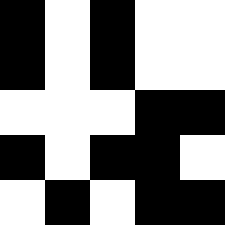[["black", "white", "black", "white", "white"], ["black", "white", "black", "white", "white"], ["white", "white", "white", "black", "black"], ["black", "white", "black", "black", "white"], ["white", "black", "white", "black", "black"]]